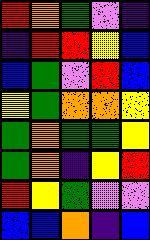[["red", "orange", "green", "violet", "indigo"], ["indigo", "red", "red", "yellow", "blue"], ["blue", "green", "violet", "red", "blue"], ["yellow", "green", "orange", "orange", "yellow"], ["green", "orange", "green", "green", "yellow"], ["green", "orange", "indigo", "yellow", "red"], ["red", "yellow", "green", "violet", "violet"], ["blue", "blue", "orange", "indigo", "blue"]]